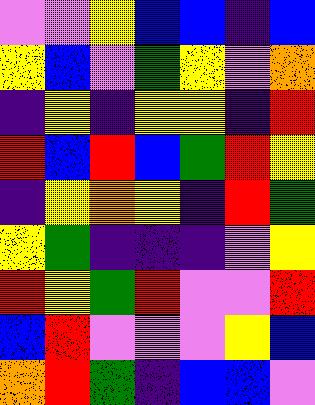[["violet", "violet", "yellow", "blue", "blue", "indigo", "blue"], ["yellow", "blue", "violet", "green", "yellow", "violet", "orange"], ["indigo", "yellow", "indigo", "yellow", "yellow", "indigo", "red"], ["red", "blue", "red", "blue", "green", "red", "yellow"], ["indigo", "yellow", "orange", "yellow", "indigo", "red", "green"], ["yellow", "green", "indigo", "indigo", "indigo", "violet", "yellow"], ["red", "yellow", "green", "red", "violet", "violet", "red"], ["blue", "red", "violet", "violet", "violet", "yellow", "blue"], ["orange", "red", "green", "indigo", "blue", "blue", "violet"]]